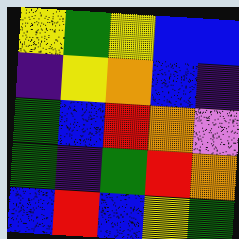[["yellow", "green", "yellow", "blue", "blue"], ["indigo", "yellow", "orange", "blue", "indigo"], ["green", "blue", "red", "orange", "violet"], ["green", "indigo", "green", "red", "orange"], ["blue", "red", "blue", "yellow", "green"]]